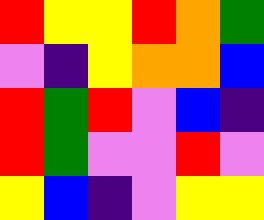[["red", "yellow", "yellow", "red", "orange", "green"], ["violet", "indigo", "yellow", "orange", "orange", "blue"], ["red", "green", "red", "violet", "blue", "indigo"], ["red", "green", "violet", "violet", "red", "violet"], ["yellow", "blue", "indigo", "violet", "yellow", "yellow"]]